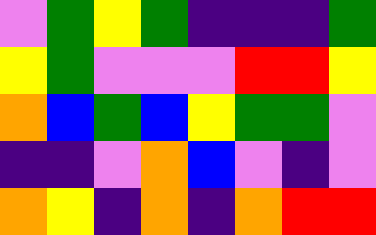[["violet", "green", "yellow", "green", "indigo", "indigo", "indigo", "green"], ["yellow", "green", "violet", "violet", "violet", "red", "red", "yellow"], ["orange", "blue", "green", "blue", "yellow", "green", "green", "violet"], ["indigo", "indigo", "violet", "orange", "blue", "violet", "indigo", "violet"], ["orange", "yellow", "indigo", "orange", "indigo", "orange", "red", "red"]]